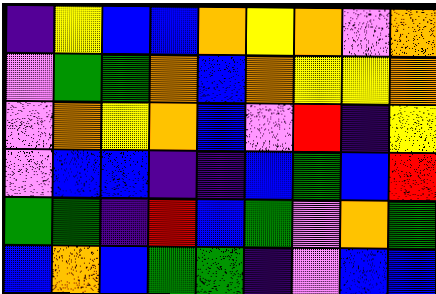[["indigo", "yellow", "blue", "blue", "orange", "yellow", "orange", "violet", "orange"], ["violet", "green", "green", "orange", "blue", "orange", "yellow", "yellow", "orange"], ["violet", "orange", "yellow", "orange", "blue", "violet", "red", "indigo", "yellow"], ["violet", "blue", "blue", "indigo", "indigo", "blue", "green", "blue", "red"], ["green", "green", "indigo", "red", "blue", "green", "violet", "orange", "green"], ["blue", "orange", "blue", "green", "green", "indigo", "violet", "blue", "blue"]]